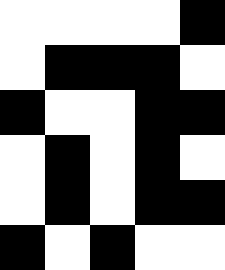[["white", "white", "white", "white", "black"], ["white", "black", "black", "black", "white"], ["black", "white", "white", "black", "black"], ["white", "black", "white", "black", "white"], ["white", "black", "white", "black", "black"], ["black", "white", "black", "white", "white"]]